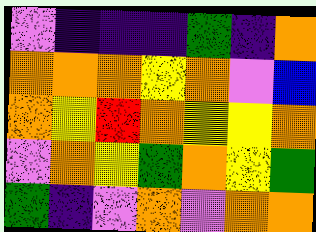[["violet", "indigo", "indigo", "indigo", "green", "indigo", "orange"], ["orange", "orange", "orange", "yellow", "orange", "violet", "blue"], ["orange", "yellow", "red", "orange", "yellow", "yellow", "orange"], ["violet", "orange", "yellow", "green", "orange", "yellow", "green"], ["green", "indigo", "violet", "orange", "violet", "orange", "orange"]]